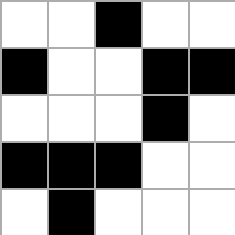[["white", "white", "black", "white", "white"], ["black", "white", "white", "black", "black"], ["white", "white", "white", "black", "white"], ["black", "black", "black", "white", "white"], ["white", "black", "white", "white", "white"]]